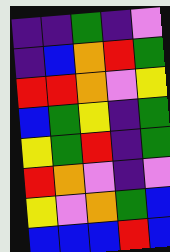[["indigo", "indigo", "green", "indigo", "violet"], ["indigo", "blue", "orange", "red", "green"], ["red", "red", "orange", "violet", "yellow"], ["blue", "green", "yellow", "indigo", "green"], ["yellow", "green", "red", "indigo", "green"], ["red", "orange", "violet", "indigo", "violet"], ["yellow", "violet", "orange", "green", "blue"], ["blue", "blue", "blue", "red", "blue"]]